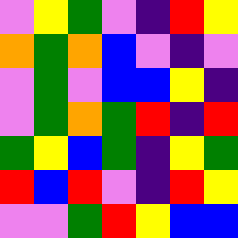[["violet", "yellow", "green", "violet", "indigo", "red", "yellow"], ["orange", "green", "orange", "blue", "violet", "indigo", "violet"], ["violet", "green", "violet", "blue", "blue", "yellow", "indigo"], ["violet", "green", "orange", "green", "red", "indigo", "red"], ["green", "yellow", "blue", "green", "indigo", "yellow", "green"], ["red", "blue", "red", "violet", "indigo", "red", "yellow"], ["violet", "violet", "green", "red", "yellow", "blue", "blue"]]